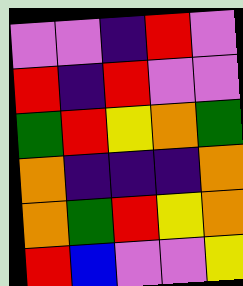[["violet", "violet", "indigo", "red", "violet"], ["red", "indigo", "red", "violet", "violet"], ["green", "red", "yellow", "orange", "green"], ["orange", "indigo", "indigo", "indigo", "orange"], ["orange", "green", "red", "yellow", "orange"], ["red", "blue", "violet", "violet", "yellow"]]